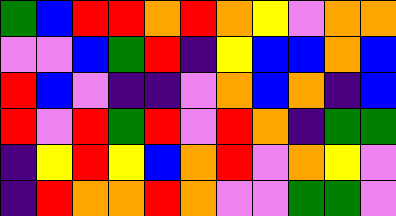[["green", "blue", "red", "red", "orange", "red", "orange", "yellow", "violet", "orange", "orange"], ["violet", "violet", "blue", "green", "red", "indigo", "yellow", "blue", "blue", "orange", "blue"], ["red", "blue", "violet", "indigo", "indigo", "violet", "orange", "blue", "orange", "indigo", "blue"], ["red", "violet", "red", "green", "red", "violet", "red", "orange", "indigo", "green", "green"], ["indigo", "yellow", "red", "yellow", "blue", "orange", "red", "violet", "orange", "yellow", "violet"], ["indigo", "red", "orange", "orange", "red", "orange", "violet", "violet", "green", "green", "violet"]]